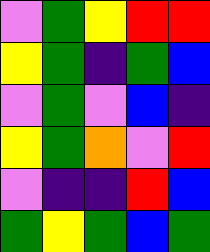[["violet", "green", "yellow", "red", "red"], ["yellow", "green", "indigo", "green", "blue"], ["violet", "green", "violet", "blue", "indigo"], ["yellow", "green", "orange", "violet", "red"], ["violet", "indigo", "indigo", "red", "blue"], ["green", "yellow", "green", "blue", "green"]]